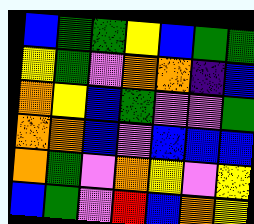[["blue", "green", "green", "yellow", "blue", "green", "green"], ["yellow", "green", "violet", "orange", "orange", "indigo", "blue"], ["orange", "yellow", "blue", "green", "violet", "violet", "green"], ["orange", "orange", "blue", "violet", "blue", "blue", "blue"], ["orange", "green", "violet", "orange", "yellow", "violet", "yellow"], ["blue", "green", "violet", "red", "blue", "orange", "yellow"]]